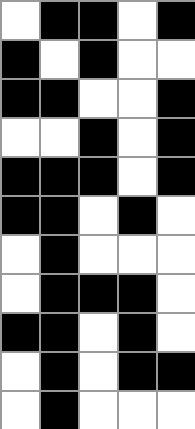[["white", "black", "black", "white", "black"], ["black", "white", "black", "white", "white"], ["black", "black", "white", "white", "black"], ["white", "white", "black", "white", "black"], ["black", "black", "black", "white", "black"], ["black", "black", "white", "black", "white"], ["white", "black", "white", "white", "white"], ["white", "black", "black", "black", "white"], ["black", "black", "white", "black", "white"], ["white", "black", "white", "black", "black"], ["white", "black", "white", "white", "white"]]